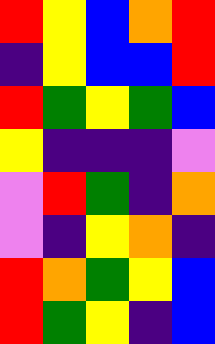[["red", "yellow", "blue", "orange", "red"], ["indigo", "yellow", "blue", "blue", "red"], ["red", "green", "yellow", "green", "blue"], ["yellow", "indigo", "indigo", "indigo", "violet"], ["violet", "red", "green", "indigo", "orange"], ["violet", "indigo", "yellow", "orange", "indigo"], ["red", "orange", "green", "yellow", "blue"], ["red", "green", "yellow", "indigo", "blue"]]